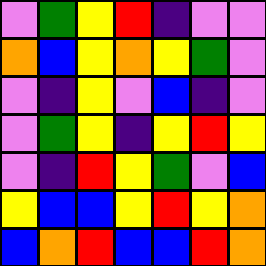[["violet", "green", "yellow", "red", "indigo", "violet", "violet"], ["orange", "blue", "yellow", "orange", "yellow", "green", "violet"], ["violet", "indigo", "yellow", "violet", "blue", "indigo", "violet"], ["violet", "green", "yellow", "indigo", "yellow", "red", "yellow"], ["violet", "indigo", "red", "yellow", "green", "violet", "blue"], ["yellow", "blue", "blue", "yellow", "red", "yellow", "orange"], ["blue", "orange", "red", "blue", "blue", "red", "orange"]]